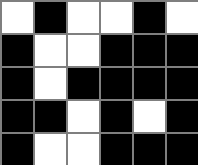[["white", "black", "white", "white", "black", "white"], ["black", "white", "white", "black", "black", "black"], ["black", "white", "black", "black", "black", "black"], ["black", "black", "white", "black", "white", "black"], ["black", "white", "white", "black", "black", "black"]]